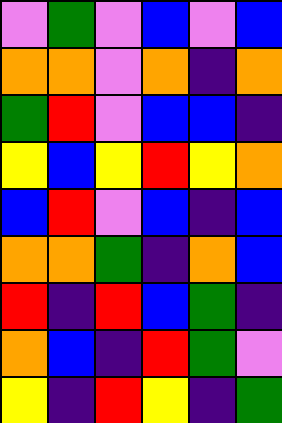[["violet", "green", "violet", "blue", "violet", "blue"], ["orange", "orange", "violet", "orange", "indigo", "orange"], ["green", "red", "violet", "blue", "blue", "indigo"], ["yellow", "blue", "yellow", "red", "yellow", "orange"], ["blue", "red", "violet", "blue", "indigo", "blue"], ["orange", "orange", "green", "indigo", "orange", "blue"], ["red", "indigo", "red", "blue", "green", "indigo"], ["orange", "blue", "indigo", "red", "green", "violet"], ["yellow", "indigo", "red", "yellow", "indigo", "green"]]